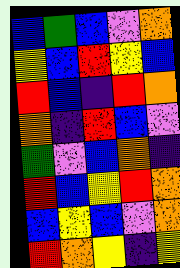[["blue", "green", "blue", "violet", "orange"], ["yellow", "blue", "red", "yellow", "blue"], ["red", "blue", "indigo", "red", "orange"], ["orange", "indigo", "red", "blue", "violet"], ["green", "violet", "blue", "orange", "indigo"], ["red", "blue", "yellow", "red", "orange"], ["blue", "yellow", "blue", "violet", "orange"], ["red", "orange", "yellow", "indigo", "yellow"]]